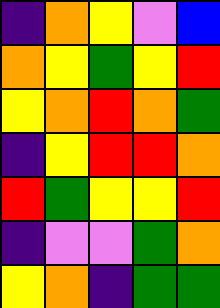[["indigo", "orange", "yellow", "violet", "blue"], ["orange", "yellow", "green", "yellow", "red"], ["yellow", "orange", "red", "orange", "green"], ["indigo", "yellow", "red", "red", "orange"], ["red", "green", "yellow", "yellow", "red"], ["indigo", "violet", "violet", "green", "orange"], ["yellow", "orange", "indigo", "green", "green"]]